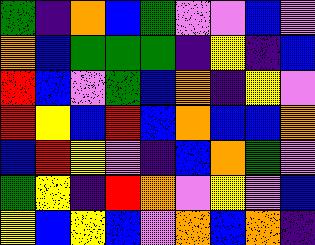[["green", "indigo", "orange", "blue", "green", "violet", "violet", "blue", "violet"], ["orange", "blue", "green", "green", "green", "indigo", "yellow", "indigo", "blue"], ["red", "blue", "violet", "green", "blue", "orange", "indigo", "yellow", "violet"], ["red", "yellow", "blue", "red", "blue", "orange", "blue", "blue", "orange"], ["blue", "red", "yellow", "violet", "indigo", "blue", "orange", "green", "violet"], ["green", "yellow", "indigo", "red", "orange", "violet", "yellow", "violet", "blue"], ["yellow", "blue", "yellow", "blue", "violet", "orange", "blue", "orange", "indigo"]]